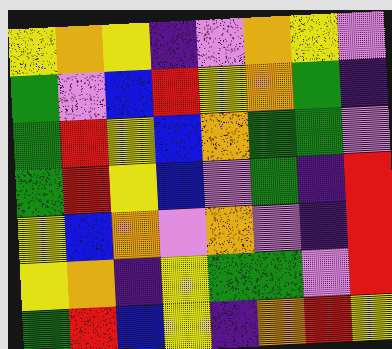[["yellow", "orange", "yellow", "indigo", "violet", "orange", "yellow", "violet"], ["green", "violet", "blue", "red", "yellow", "orange", "green", "indigo"], ["green", "red", "yellow", "blue", "orange", "green", "green", "violet"], ["green", "red", "yellow", "blue", "violet", "green", "indigo", "red"], ["yellow", "blue", "orange", "violet", "orange", "violet", "indigo", "red"], ["yellow", "orange", "indigo", "yellow", "green", "green", "violet", "red"], ["green", "red", "blue", "yellow", "indigo", "orange", "red", "yellow"]]